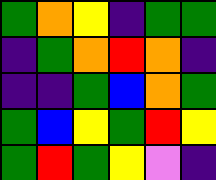[["green", "orange", "yellow", "indigo", "green", "green"], ["indigo", "green", "orange", "red", "orange", "indigo"], ["indigo", "indigo", "green", "blue", "orange", "green"], ["green", "blue", "yellow", "green", "red", "yellow"], ["green", "red", "green", "yellow", "violet", "indigo"]]